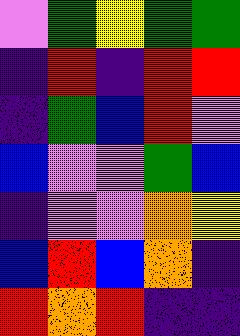[["violet", "green", "yellow", "green", "green"], ["indigo", "red", "indigo", "red", "red"], ["indigo", "green", "blue", "red", "violet"], ["blue", "violet", "violet", "green", "blue"], ["indigo", "violet", "violet", "orange", "yellow"], ["blue", "red", "blue", "orange", "indigo"], ["red", "orange", "red", "indigo", "indigo"]]